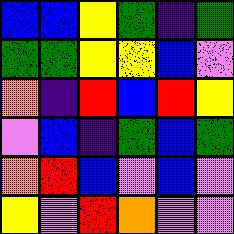[["blue", "blue", "yellow", "green", "indigo", "green"], ["green", "green", "yellow", "yellow", "blue", "violet"], ["orange", "indigo", "red", "blue", "red", "yellow"], ["violet", "blue", "indigo", "green", "blue", "green"], ["orange", "red", "blue", "violet", "blue", "violet"], ["yellow", "violet", "red", "orange", "violet", "violet"]]